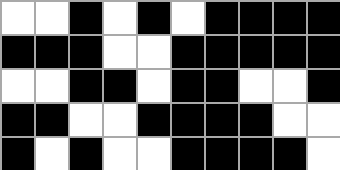[["white", "white", "black", "white", "black", "white", "black", "black", "black", "black"], ["black", "black", "black", "white", "white", "black", "black", "black", "black", "black"], ["white", "white", "black", "black", "white", "black", "black", "white", "white", "black"], ["black", "black", "white", "white", "black", "black", "black", "black", "white", "white"], ["black", "white", "black", "white", "white", "black", "black", "black", "black", "white"]]